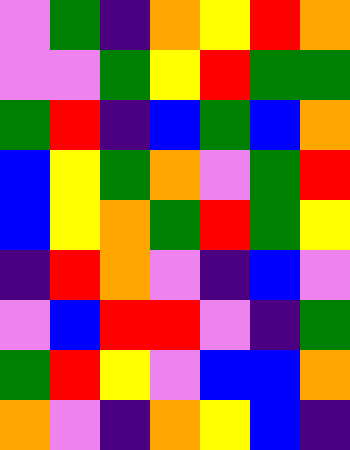[["violet", "green", "indigo", "orange", "yellow", "red", "orange"], ["violet", "violet", "green", "yellow", "red", "green", "green"], ["green", "red", "indigo", "blue", "green", "blue", "orange"], ["blue", "yellow", "green", "orange", "violet", "green", "red"], ["blue", "yellow", "orange", "green", "red", "green", "yellow"], ["indigo", "red", "orange", "violet", "indigo", "blue", "violet"], ["violet", "blue", "red", "red", "violet", "indigo", "green"], ["green", "red", "yellow", "violet", "blue", "blue", "orange"], ["orange", "violet", "indigo", "orange", "yellow", "blue", "indigo"]]